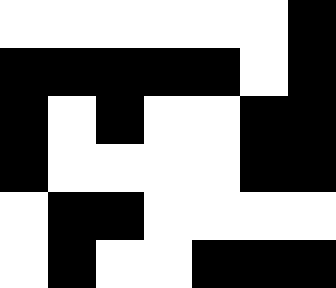[["white", "white", "white", "white", "white", "white", "black"], ["black", "black", "black", "black", "black", "white", "black"], ["black", "white", "black", "white", "white", "black", "black"], ["black", "white", "white", "white", "white", "black", "black"], ["white", "black", "black", "white", "white", "white", "white"], ["white", "black", "white", "white", "black", "black", "black"]]